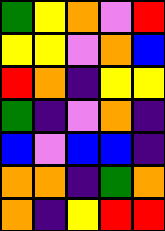[["green", "yellow", "orange", "violet", "red"], ["yellow", "yellow", "violet", "orange", "blue"], ["red", "orange", "indigo", "yellow", "yellow"], ["green", "indigo", "violet", "orange", "indigo"], ["blue", "violet", "blue", "blue", "indigo"], ["orange", "orange", "indigo", "green", "orange"], ["orange", "indigo", "yellow", "red", "red"]]